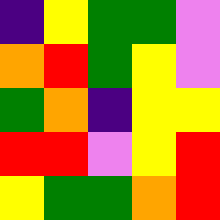[["indigo", "yellow", "green", "green", "violet"], ["orange", "red", "green", "yellow", "violet"], ["green", "orange", "indigo", "yellow", "yellow"], ["red", "red", "violet", "yellow", "red"], ["yellow", "green", "green", "orange", "red"]]